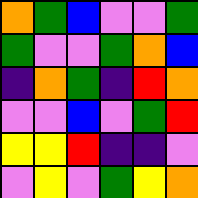[["orange", "green", "blue", "violet", "violet", "green"], ["green", "violet", "violet", "green", "orange", "blue"], ["indigo", "orange", "green", "indigo", "red", "orange"], ["violet", "violet", "blue", "violet", "green", "red"], ["yellow", "yellow", "red", "indigo", "indigo", "violet"], ["violet", "yellow", "violet", "green", "yellow", "orange"]]